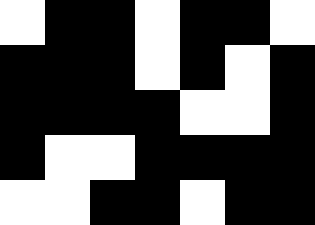[["white", "black", "black", "white", "black", "black", "white"], ["black", "black", "black", "white", "black", "white", "black"], ["black", "black", "black", "black", "white", "white", "black"], ["black", "white", "white", "black", "black", "black", "black"], ["white", "white", "black", "black", "white", "black", "black"]]